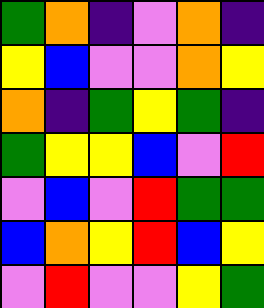[["green", "orange", "indigo", "violet", "orange", "indigo"], ["yellow", "blue", "violet", "violet", "orange", "yellow"], ["orange", "indigo", "green", "yellow", "green", "indigo"], ["green", "yellow", "yellow", "blue", "violet", "red"], ["violet", "blue", "violet", "red", "green", "green"], ["blue", "orange", "yellow", "red", "blue", "yellow"], ["violet", "red", "violet", "violet", "yellow", "green"]]